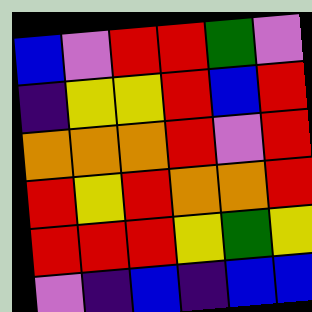[["blue", "violet", "red", "red", "green", "violet"], ["indigo", "yellow", "yellow", "red", "blue", "red"], ["orange", "orange", "orange", "red", "violet", "red"], ["red", "yellow", "red", "orange", "orange", "red"], ["red", "red", "red", "yellow", "green", "yellow"], ["violet", "indigo", "blue", "indigo", "blue", "blue"]]